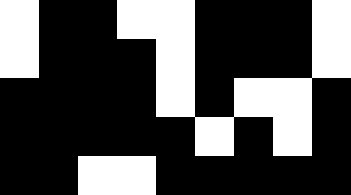[["white", "black", "black", "white", "white", "black", "black", "black", "white"], ["white", "black", "black", "black", "white", "black", "black", "black", "white"], ["black", "black", "black", "black", "white", "black", "white", "white", "black"], ["black", "black", "black", "black", "black", "white", "black", "white", "black"], ["black", "black", "white", "white", "black", "black", "black", "black", "black"]]